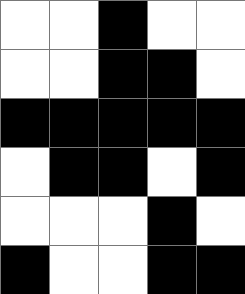[["white", "white", "black", "white", "white"], ["white", "white", "black", "black", "white"], ["black", "black", "black", "black", "black"], ["white", "black", "black", "white", "black"], ["white", "white", "white", "black", "white"], ["black", "white", "white", "black", "black"]]